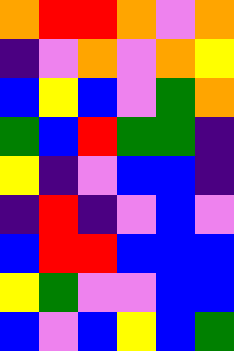[["orange", "red", "red", "orange", "violet", "orange"], ["indigo", "violet", "orange", "violet", "orange", "yellow"], ["blue", "yellow", "blue", "violet", "green", "orange"], ["green", "blue", "red", "green", "green", "indigo"], ["yellow", "indigo", "violet", "blue", "blue", "indigo"], ["indigo", "red", "indigo", "violet", "blue", "violet"], ["blue", "red", "red", "blue", "blue", "blue"], ["yellow", "green", "violet", "violet", "blue", "blue"], ["blue", "violet", "blue", "yellow", "blue", "green"]]